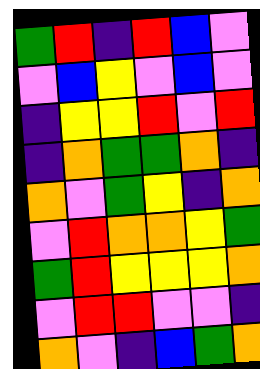[["green", "red", "indigo", "red", "blue", "violet"], ["violet", "blue", "yellow", "violet", "blue", "violet"], ["indigo", "yellow", "yellow", "red", "violet", "red"], ["indigo", "orange", "green", "green", "orange", "indigo"], ["orange", "violet", "green", "yellow", "indigo", "orange"], ["violet", "red", "orange", "orange", "yellow", "green"], ["green", "red", "yellow", "yellow", "yellow", "orange"], ["violet", "red", "red", "violet", "violet", "indigo"], ["orange", "violet", "indigo", "blue", "green", "orange"]]